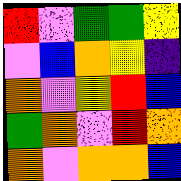[["red", "violet", "green", "green", "yellow"], ["violet", "blue", "orange", "yellow", "indigo"], ["orange", "violet", "yellow", "red", "blue"], ["green", "orange", "violet", "red", "orange"], ["orange", "violet", "orange", "orange", "blue"]]